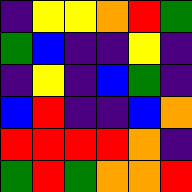[["indigo", "yellow", "yellow", "orange", "red", "green"], ["green", "blue", "indigo", "indigo", "yellow", "indigo"], ["indigo", "yellow", "indigo", "blue", "green", "indigo"], ["blue", "red", "indigo", "indigo", "blue", "orange"], ["red", "red", "red", "red", "orange", "indigo"], ["green", "red", "green", "orange", "orange", "red"]]